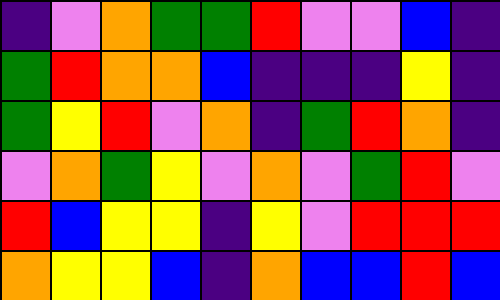[["indigo", "violet", "orange", "green", "green", "red", "violet", "violet", "blue", "indigo"], ["green", "red", "orange", "orange", "blue", "indigo", "indigo", "indigo", "yellow", "indigo"], ["green", "yellow", "red", "violet", "orange", "indigo", "green", "red", "orange", "indigo"], ["violet", "orange", "green", "yellow", "violet", "orange", "violet", "green", "red", "violet"], ["red", "blue", "yellow", "yellow", "indigo", "yellow", "violet", "red", "red", "red"], ["orange", "yellow", "yellow", "blue", "indigo", "orange", "blue", "blue", "red", "blue"]]